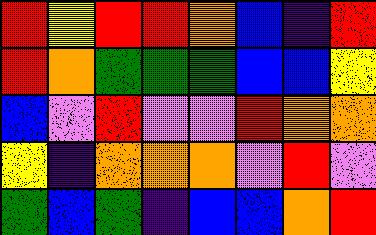[["red", "yellow", "red", "red", "orange", "blue", "indigo", "red"], ["red", "orange", "green", "green", "green", "blue", "blue", "yellow"], ["blue", "violet", "red", "violet", "violet", "red", "orange", "orange"], ["yellow", "indigo", "orange", "orange", "orange", "violet", "red", "violet"], ["green", "blue", "green", "indigo", "blue", "blue", "orange", "red"]]